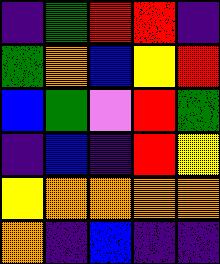[["indigo", "green", "red", "red", "indigo"], ["green", "orange", "blue", "yellow", "red"], ["blue", "green", "violet", "red", "green"], ["indigo", "blue", "indigo", "red", "yellow"], ["yellow", "orange", "orange", "orange", "orange"], ["orange", "indigo", "blue", "indigo", "indigo"]]